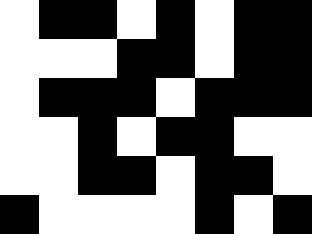[["white", "black", "black", "white", "black", "white", "black", "black"], ["white", "white", "white", "black", "black", "white", "black", "black"], ["white", "black", "black", "black", "white", "black", "black", "black"], ["white", "white", "black", "white", "black", "black", "white", "white"], ["white", "white", "black", "black", "white", "black", "black", "white"], ["black", "white", "white", "white", "white", "black", "white", "black"]]